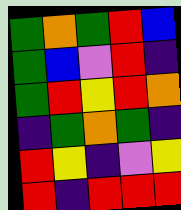[["green", "orange", "green", "red", "blue"], ["green", "blue", "violet", "red", "indigo"], ["green", "red", "yellow", "red", "orange"], ["indigo", "green", "orange", "green", "indigo"], ["red", "yellow", "indigo", "violet", "yellow"], ["red", "indigo", "red", "red", "red"]]